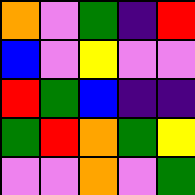[["orange", "violet", "green", "indigo", "red"], ["blue", "violet", "yellow", "violet", "violet"], ["red", "green", "blue", "indigo", "indigo"], ["green", "red", "orange", "green", "yellow"], ["violet", "violet", "orange", "violet", "green"]]